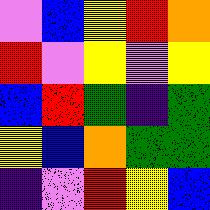[["violet", "blue", "yellow", "red", "orange"], ["red", "violet", "yellow", "violet", "yellow"], ["blue", "red", "green", "indigo", "green"], ["yellow", "blue", "orange", "green", "green"], ["indigo", "violet", "red", "yellow", "blue"]]